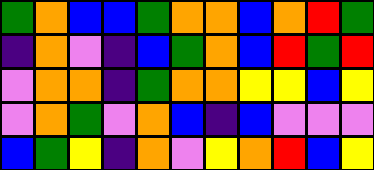[["green", "orange", "blue", "blue", "green", "orange", "orange", "blue", "orange", "red", "green"], ["indigo", "orange", "violet", "indigo", "blue", "green", "orange", "blue", "red", "green", "red"], ["violet", "orange", "orange", "indigo", "green", "orange", "orange", "yellow", "yellow", "blue", "yellow"], ["violet", "orange", "green", "violet", "orange", "blue", "indigo", "blue", "violet", "violet", "violet"], ["blue", "green", "yellow", "indigo", "orange", "violet", "yellow", "orange", "red", "blue", "yellow"]]